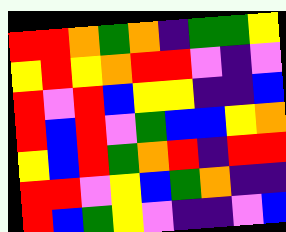[["red", "red", "orange", "green", "orange", "indigo", "green", "green", "yellow"], ["yellow", "red", "yellow", "orange", "red", "red", "violet", "indigo", "violet"], ["red", "violet", "red", "blue", "yellow", "yellow", "indigo", "indigo", "blue"], ["red", "blue", "red", "violet", "green", "blue", "blue", "yellow", "orange"], ["yellow", "blue", "red", "green", "orange", "red", "indigo", "red", "red"], ["red", "red", "violet", "yellow", "blue", "green", "orange", "indigo", "indigo"], ["red", "blue", "green", "yellow", "violet", "indigo", "indigo", "violet", "blue"]]